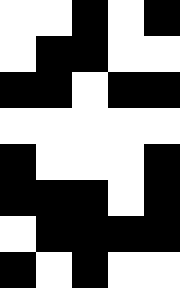[["white", "white", "black", "white", "black"], ["white", "black", "black", "white", "white"], ["black", "black", "white", "black", "black"], ["white", "white", "white", "white", "white"], ["black", "white", "white", "white", "black"], ["black", "black", "black", "white", "black"], ["white", "black", "black", "black", "black"], ["black", "white", "black", "white", "white"]]